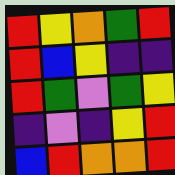[["red", "yellow", "orange", "green", "red"], ["red", "blue", "yellow", "indigo", "indigo"], ["red", "green", "violet", "green", "yellow"], ["indigo", "violet", "indigo", "yellow", "red"], ["blue", "red", "orange", "orange", "red"]]